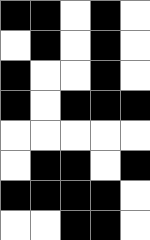[["black", "black", "white", "black", "white"], ["white", "black", "white", "black", "white"], ["black", "white", "white", "black", "white"], ["black", "white", "black", "black", "black"], ["white", "white", "white", "white", "white"], ["white", "black", "black", "white", "black"], ["black", "black", "black", "black", "white"], ["white", "white", "black", "black", "white"]]